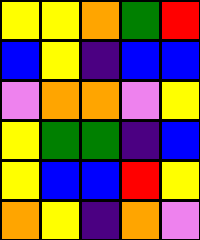[["yellow", "yellow", "orange", "green", "red"], ["blue", "yellow", "indigo", "blue", "blue"], ["violet", "orange", "orange", "violet", "yellow"], ["yellow", "green", "green", "indigo", "blue"], ["yellow", "blue", "blue", "red", "yellow"], ["orange", "yellow", "indigo", "orange", "violet"]]